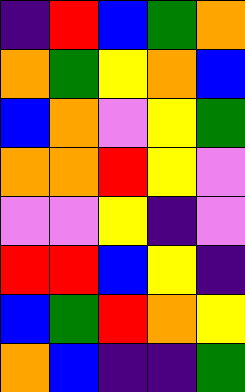[["indigo", "red", "blue", "green", "orange"], ["orange", "green", "yellow", "orange", "blue"], ["blue", "orange", "violet", "yellow", "green"], ["orange", "orange", "red", "yellow", "violet"], ["violet", "violet", "yellow", "indigo", "violet"], ["red", "red", "blue", "yellow", "indigo"], ["blue", "green", "red", "orange", "yellow"], ["orange", "blue", "indigo", "indigo", "green"]]